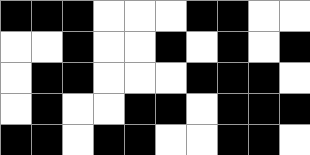[["black", "black", "black", "white", "white", "white", "black", "black", "white", "white"], ["white", "white", "black", "white", "white", "black", "white", "black", "white", "black"], ["white", "black", "black", "white", "white", "white", "black", "black", "black", "white"], ["white", "black", "white", "white", "black", "black", "white", "black", "black", "black"], ["black", "black", "white", "black", "black", "white", "white", "black", "black", "white"]]